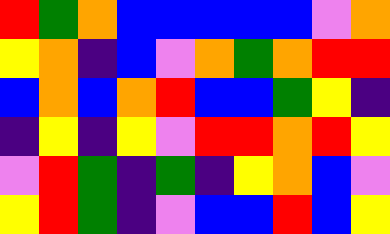[["red", "green", "orange", "blue", "blue", "blue", "blue", "blue", "violet", "orange"], ["yellow", "orange", "indigo", "blue", "violet", "orange", "green", "orange", "red", "red"], ["blue", "orange", "blue", "orange", "red", "blue", "blue", "green", "yellow", "indigo"], ["indigo", "yellow", "indigo", "yellow", "violet", "red", "red", "orange", "red", "yellow"], ["violet", "red", "green", "indigo", "green", "indigo", "yellow", "orange", "blue", "violet"], ["yellow", "red", "green", "indigo", "violet", "blue", "blue", "red", "blue", "yellow"]]